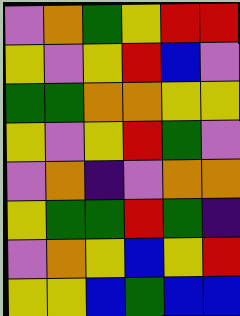[["violet", "orange", "green", "yellow", "red", "red"], ["yellow", "violet", "yellow", "red", "blue", "violet"], ["green", "green", "orange", "orange", "yellow", "yellow"], ["yellow", "violet", "yellow", "red", "green", "violet"], ["violet", "orange", "indigo", "violet", "orange", "orange"], ["yellow", "green", "green", "red", "green", "indigo"], ["violet", "orange", "yellow", "blue", "yellow", "red"], ["yellow", "yellow", "blue", "green", "blue", "blue"]]